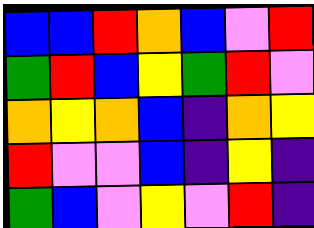[["blue", "blue", "red", "orange", "blue", "violet", "red"], ["green", "red", "blue", "yellow", "green", "red", "violet"], ["orange", "yellow", "orange", "blue", "indigo", "orange", "yellow"], ["red", "violet", "violet", "blue", "indigo", "yellow", "indigo"], ["green", "blue", "violet", "yellow", "violet", "red", "indigo"]]